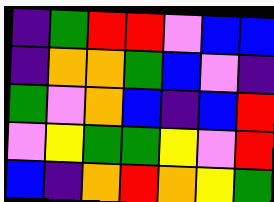[["indigo", "green", "red", "red", "violet", "blue", "blue"], ["indigo", "orange", "orange", "green", "blue", "violet", "indigo"], ["green", "violet", "orange", "blue", "indigo", "blue", "red"], ["violet", "yellow", "green", "green", "yellow", "violet", "red"], ["blue", "indigo", "orange", "red", "orange", "yellow", "green"]]